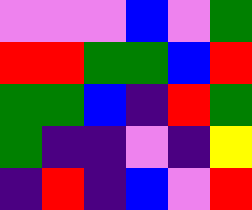[["violet", "violet", "violet", "blue", "violet", "green"], ["red", "red", "green", "green", "blue", "red"], ["green", "green", "blue", "indigo", "red", "green"], ["green", "indigo", "indigo", "violet", "indigo", "yellow"], ["indigo", "red", "indigo", "blue", "violet", "red"]]